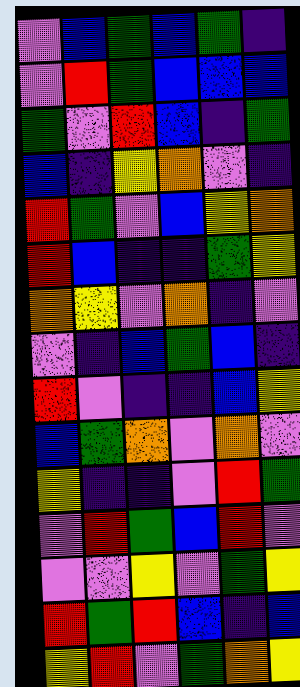[["violet", "blue", "green", "blue", "green", "indigo"], ["violet", "red", "green", "blue", "blue", "blue"], ["green", "violet", "red", "blue", "indigo", "green"], ["blue", "indigo", "yellow", "orange", "violet", "indigo"], ["red", "green", "violet", "blue", "yellow", "orange"], ["red", "blue", "indigo", "indigo", "green", "yellow"], ["orange", "yellow", "violet", "orange", "indigo", "violet"], ["violet", "indigo", "blue", "green", "blue", "indigo"], ["red", "violet", "indigo", "indigo", "blue", "yellow"], ["blue", "green", "orange", "violet", "orange", "violet"], ["yellow", "indigo", "indigo", "violet", "red", "green"], ["violet", "red", "green", "blue", "red", "violet"], ["violet", "violet", "yellow", "violet", "green", "yellow"], ["red", "green", "red", "blue", "indigo", "blue"], ["yellow", "red", "violet", "green", "orange", "yellow"]]